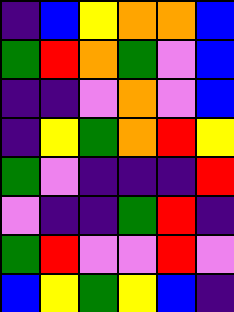[["indigo", "blue", "yellow", "orange", "orange", "blue"], ["green", "red", "orange", "green", "violet", "blue"], ["indigo", "indigo", "violet", "orange", "violet", "blue"], ["indigo", "yellow", "green", "orange", "red", "yellow"], ["green", "violet", "indigo", "indigo", "indigo", "red"], ["violet", "indigo", "indigo", "green", "red", "indigo"], ["green", "red", "violet", "violet", "red", "violet"], ["blue", "yellow", "green", "yellow", "blue", "indigo"]]